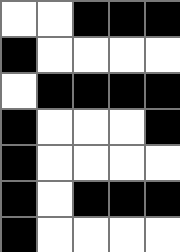[["white", "white", "black", "black", "black"], ["black", "white", "white", "white", "white"], ["white", "black", "black", "black", "black"], ["black", "white", "white", "white", "black"], ["black", "white", "white", "white", "white"], ["black", "white", "black", "black", "black"], ["black", "white", "white", "white", "white"]]